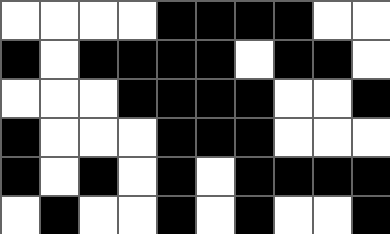[["white", "white", "white", "white", "black", "black", "black", "black", "white", "white"], ["black", "white", "black", "black", "black", "black", "white", "black", "black", "white"], ["white", "white", "white", "black", "black", "black", "black", "white", "white", "black"], ["black", "white", "white", "white", "black", "black", "black", "white", "white", "white"], ["black", "white", "black", "white", "black", "white", "black", "black", "black", "black"], ["white", "black", "white", "white", "black", "white", "black", "white", "white", "black"]]